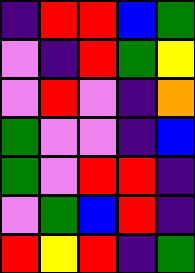[["indigo", "red", "red", "blue", "green"], ["violet", "indigo", "red", "green", "yellow"], ["violet", "red", "violet", "indigo", "orange"], ["green", "violet", "violet", "indigo", "blue"], ["green", "violet", "red", "red", "indigo"], ["violet", "green", "blue", "red", "indigo"], ["red", "yellow", "red", "indigo", "green"]]